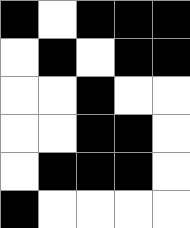[["black", "white", "black", "black", "black"], ["white", "black", "white", "black", "black"], ["white", "white", "black", "white", "white"], ["white", "white", "black", "black", "white"], ["white", "black", "black", "black", "white"], ["black", "white", "white", "white", "white"]]